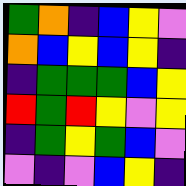[["green", "orange", "indigo", "blue", "yellow", "violet"], ["orange", "blue", "yellow", "blue", "yellow", "indigo"], ["indigo", "green", "green", "green", "blue", "yellow"], ["red", "green", "red", "yellow", "violet", "yellow"], ["indigo", "green", "yellow", "green", "blue", "violet"], ["violet", "indigo", "violet", "blue", "yellow", "indigo"]]